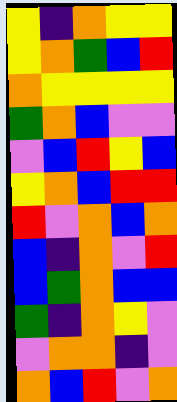[["yellow", "indigo", "orange", "yellow", "yellow"], ["yellow", "orange", "green", "blue", "red"], ["orange", "yellow", "yellow", "yellow", "yellow"], ["green", "orange", "blue", "violet", "violet"], ["violet", "blue", "red", "yellow", "blue"], ["yellow", "orange", "blue", "red", "red"], ["red", "violet", "orange", "blue", "orange"], ["blue", "indigo", "orange", "violet", "red"], ["blue", "green", "orange", "blue", "blue"], ["green", "indigo", "orange", "yellow", "violet"], ["violet", "orange", "orange", "indigo", "violet"], ["orange", "blue", "red", "violet", "orange"]]